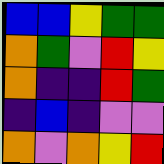[["blue", "blue", "yellow", "green", "green"], ["orange", "green", "violet", "red", "yellow"], ["orange", "indigo", "indigo", "red", "green"], ["indigo", "blue", "indigo", "violet", "violet"], ["orange", "violet", "orange", "yellow", "red"]]